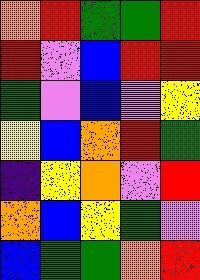[["orange", "red", "green", "green", "red"], ["red", "violet", "blue", "red", "red"], ["green", "violet", "blue", "violet", "yellow"], ["yellow", "blue", "orange", "red", "green"], ["indigo", "yellow", "orange", "violet", "red"], ["orange", "blue", "yellow", "green", "violet"], ["blue", "green", "green", "orange", "red"]]